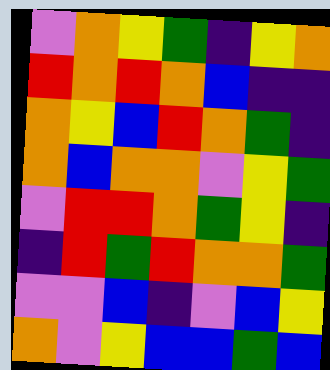[["violet", "orange", "yellow", "green", "indigo", "yellow", "orange"], ["red", "orange", "red", "orange", "blue", "indigo", "indigo"], ["orange", "yellow", "blue", "red", "orange", "green", "indigo"], ["orange", "blue", "orange", "orange", "violet", "yellow", "green"], ["violet", "red", "red", "orange", "green", "yellow", "indigo"], ["indigo", "red", "green", "red", "orange", "orange", "green"], ["violet", "violet", "blue", "indigo", "violet", "blue", "yellow"], ["orange", "violet", "yellow", "blue", "blue", "green", "blue"]]